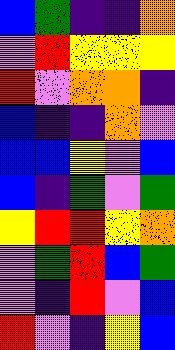[["blue", "green", "indigo", "indigo", "orange"], ["violet", "red", "yellow", "yellow", "yellow"], ["red", "violet", "orange", "orange", "indigo"], ["blue", "indigo", "indigo", "orange", "violet"], ["blue", "blue", "yellow", "violet", "blue"], ["blue", "indigo", "green", "violet", "green"], ["yellow", "red", "red", "yellow", "orange"], ["violet", "green", "red", "blue", "green"], ["violet", "indigo", "red", "violet", "blue"], ["red", "violet", "indigo", "yellow", "blue"]]